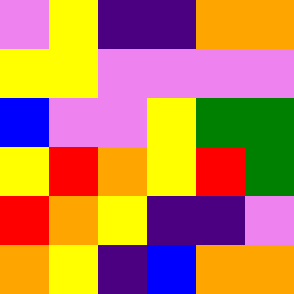[["violet", "yellow", "indigo", "indigo", "orange", "orange"], ["yellow", "yellow", "violet", "violet", "violet", "violet"], ["blue", "violet", "violet", "yellow", "green", "green"], ["yellow", "red", "orange", "yellow", "red", "green"], ["red", "orange", "yellow", "indigo", "indigo", "violet"], ["orange", "yellow", "indigo", "blue", "orange", "orange"]]